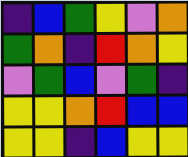[["indigo", "blue", "green", "yellow", "violet", "orange"], ["green", "orange", "indigo", "red", "orange", "yellow"], ["violet", "green", "blue", "violet", "green", "indigo"], ["yellow", "yellow", "orange", "red", "blue", "blue"], ["yellow", "yellow", "indigo", "blue", "yellow", "yellow"]]